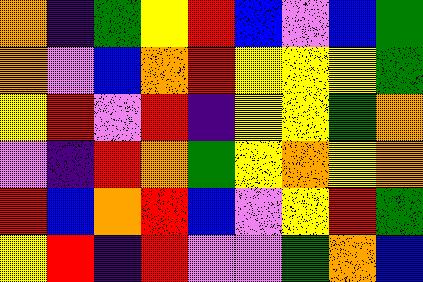[["orange", "indigo", "green", "yellow", "red", "blue", "violet", "blue", "green"], ["orange", "violet", "blue", "orange", "red", "yellow", "yellow", "yellow", "green"], ["yellow", "red", "violet", "red", "indigo", "yellow", "yellow", "green", "orange"], ["violet", "indigo", "red", "orange", "green", "yellow", "orange", "yellow", "orange"], ["red", "blue", "orange", "red", "blue", "violet", "yellow", "red", "green"], ["yellow", "red", "indigo", "red", "violet", "violet", "green", "orange", "blue"]]